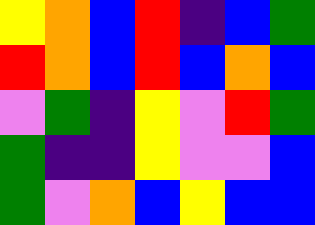[["yellow", "orange", "blue", "red", "indigo", "blue", "green"], ["red", "orange", "blue", "red", "blue", "orange", "blue"], ["violet", "green", "indigo", "yellow", "violet", "red", "green"], ["green", "indigo", "indigo", "yellow", "violet", "violet", "blue"], ["green", "violet", "orange", "blue", "yellow", "blue", "blue"]]